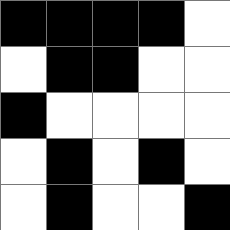[["black", "black", "black", "black", "white"], ["white", "black", "black", "white", "white"], ["black", "white", "white", "white", "white"], ["white", "black", "white", "black", "white"], ["white", "black", "white", "white", "black"]]